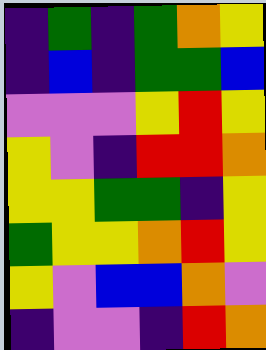[["indigo", "green", "indigo", "green", "orange", "yellow"], ["indigo", "blue", "indigo", "green", "green", "blue"], ["violet", "violet", "violet", "yellow", "red", "yellow"], ["yellow", "violet", "indigo", "red", "red", "orange"], ["yellow", "yellow", "green", "green", "indigo", "yellow"], ["green", "yellow", "yellow", "orange", "red", "yellow"], ["yellow", "violet", "blue", "blue", "orange", "violet"], ["indigo", "violet", "violet", "indigo", "red", "orange"]]